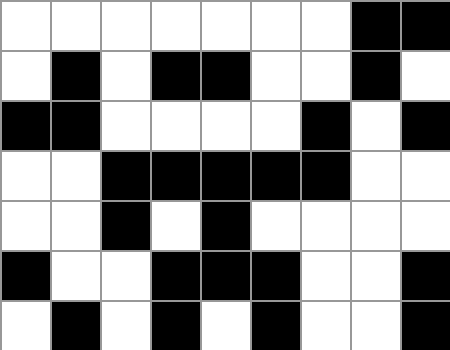[["white", "white", "white", "white", "white", "white", "white", "black", "black"], ["white", "black", "white", "black", "black", "white", "white", "black", "white"], ["black", "black", "white", "white", "white", "white", "black", "white", "black"], ["white", "white", "black", "black", "black", "black", "black", "white", "white"], ["white", "white", "black", "white", "black", "white", "white", "white", "white"], ["black", "white", "white", "black", "black", "black", "white", "white", "black"], ["white", "black", "white", "black", "white", "black", "white", "white", "black"]]